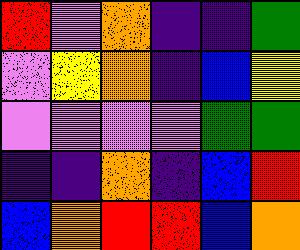[["red", "violet", "orange", "indigo", "indigo", "green"], ["violet", "yellow", "orange", "indigo", "blue", "yellow"], ["violet", "violet", "violet", "violet", "green", "green"], ["indigo", "indigo", "orange", "indigo", "blue", "red"], ["blue", "orange", "red", "red", "blue", "orange"]]